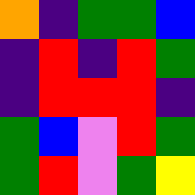[["orange", "indigo", "green", "green", "blue"], ["indigo", "red", "indigo", "red", "green"], ["indigo", "red", "red", "red", "indigo"], ["green", "blue", "violet", "red", "green"], ["green", "red", "violet", "green", "yellow"]]